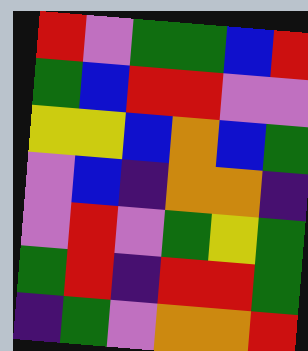[["red", "violet", "green", "green", "blue", "red"], ["green", "blue", "red", "red", "violet", "violet"], ["yellow", "yellow", "blue", "orange", "blue", "green"], ["violet", "blue", "indigo", "orange", "orange", "indigo"], ["violet", "red", "violet", "green", "yellow", "green"], ["green", "red", "indigo", "red", "red", "green"], ["indigo", "green", "violet", "orange", "orange", "red"]]